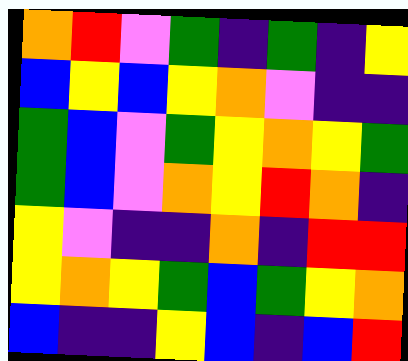[["orange", "red", "violet", "green", "indigo", "green", "indigo", "yellow"], ["blue", "yellow", "blue", "yellow", "orange", "violet", "indigo", "indigo"], ["green", "blue", "violet", "green", "yellow", "orange", "yellow", "green"], ["green", "blue", "violet", "orange", "yellow", "red", "orange", "indigo"], ["yellow", "violet", "indigo", "indigo", "orange", "indigo", "red", "red"], ["yellow", "orange", "yellow", "green", "blue", "green", "yellow", "orange"], ["blue", "indigo", "indigo", "yellow", "blue", "indigo", "blue", "red"]]